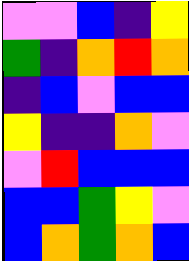[["violet", "violet", "blue", "indigo", "yellow"], ["green", "indigo", "orange", "red", "orange"], ["indigo", "blue", "violet", "blue", "blue"], ["yellow", "indigo", "indigo", "orange", "violet"], ["violet", "red", "blue", "blue", "blue"], ["blue", "blue", "green", "yellow", "violet"], ["blue", "orange", "green", "orange", "blue"]]